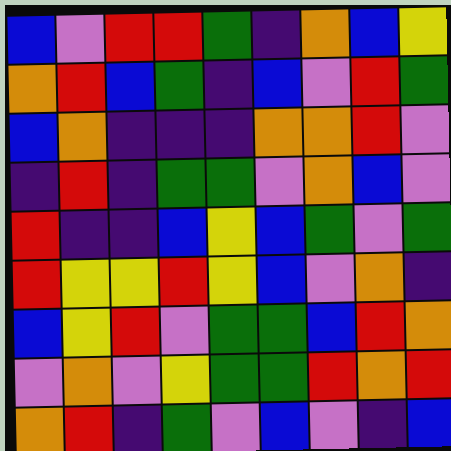[["blue", "violet", "red", "red", "green", "indigo", "orange", "blue", "yellow"], ["orange", "red", "blue", "green", "indigo", "blue", "violet", "red", "green"], ["blue", "orange", "indigo", "indigo", "indigo", "orange", "orange", "red", "violet"], ["indigo", "red", "indigo", "green", "green", "violet", "orange", "blue", "violet"], ["red", "indigo", "indigo", "blue", "yellow", "blue", "green", "violet", "green"], ["red", "yellow", "yellow", "red", "yellow", "blue", "violet", "orange", "indigo"], ["blue", "yellow", "red", "violet", "green", "green", "blue", "red", "orange"], ["violet", "orange", "violet", "yellow", "green", "green", "red", "orange", "red"], ["orange", "red", "indigo", "green", "violet", "blue", "violet", "indigo", "blue"]]